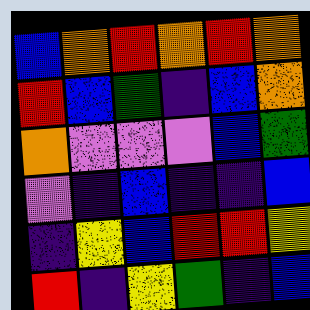[["blue", "orange", "red", "orange", "red", "orange"], ["red", "blue", "green", "indigo", "blue", "orange"], ["orange", "violet", "violet", "violet", "blue", "green"], ["violet", "indigo", "blue", "indigo", "indigo", "blue"], ["indigo", "yellow", "blue", "red", "red", "yellow"], ["red", "indigo", "yellow", "green", "indigo", "blue"]]